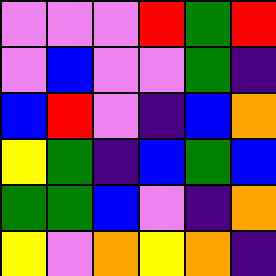[["violet", "violet", "violet", "red", "green", "red"], ["violet", "blue", "violet", "violet", "green", "indigo"], ["blue", "red", "violet", "indigo", "blue", "orange"], ["yellow", "green", "indigo", "blue", "green", "blue"], ["green", "green", "blue", "violet", "indigo", "orange"], ["yellow", "violet", "orange", "yellow", "orange", "indigo"]]